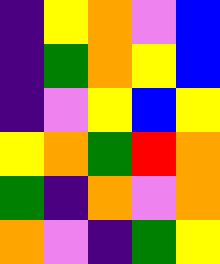[["indigo", "yellow", "orange", "violet", "blue"], ["indigo", "green", "orange", "yellow", "blue"], ["indigo", "violet", "yellow", "blue", "yellow"], ["yellow", "orange", "green", "red", "orange"], ["green", "indigo", "orange", "violet", "orange"], ["orange", "violet", "indigo", "green", "yellow"]]